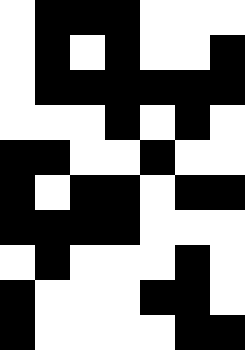[["white", "black", "black", "black", "white", "white", "white"], ["white", "black", "white", "black", "white", "white", "black"], ["white", "black", "black", "black", "black", "black", "black"], ["white", "white", "white", "black", "white", "black", "white"], ["black", "black", "white", "white", "black", "white", "white"], ["black", "white", "black", "black", "white", "black", "black"], ["black", "black", "black", "black", "white", "white", "white"], ["white", "black", "white", "white", "white", "black", "white"], ["black", "white", "white", "white", "black", "black", "white"], ["black", "white", "white", "white", "white", "black", "black"]]